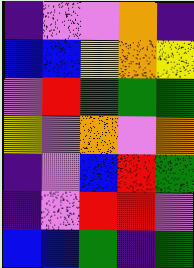[["indigo", "violet", "violet", "orange", "indigo"], ["blue", "blue", "yellow", "orange", "yellow"], ["violet", "red", "green", "green", "green"], ["yellow", "violet", "orange", "violet", "orange"], ["indigo", "violet", "blue", "red", "green"], ["indigo", "violet", "red", "red", "violet"], ["blue", "blue", "green", "indigo", "green"]]